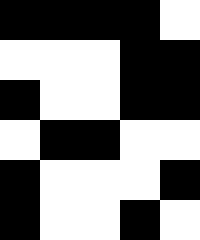[["black", "black", "black", "black", "white"], ["white", "white", "white", "black", "black"], ["black", "white", "white", "black", "black"], ["white", "black", "black", "white", "white"], ["black", "white", "white", "white", "black"], ["black", "white", "white", "black", "white"]]